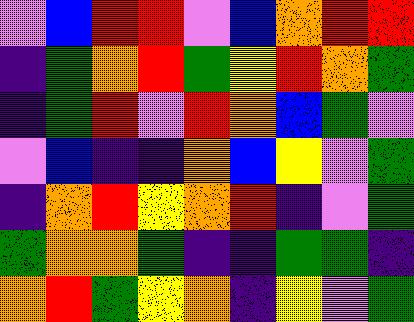[["violet", "blue", "red", "red", "violet", "blue", "orange", "red", "red"], ["indigo", "green", "orange", "red", "green", "yellow", "red", "orange", "green"], ["indigo", "green", "red", "violet", "red", "orange", "blue", "green", "violet"], ["violet", "blue", "indigo", "indigo", "orange", "blue", "yellow", "violet", "green"], ["indigo", "orange", "red", "yellow", "orange", "red", "indigo", "violet", "green"], ["green", "orange", "orange", "green", "indigo", "indigo", "green", "green", "indigo"], ["orange", "red", "green", "yellow", "orange", "indigo", "yellow", "violet", "green"]]